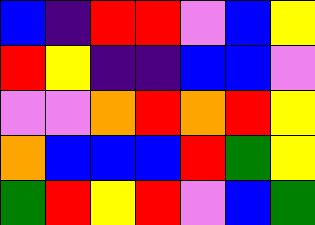[["blue", "indigo", "red", "red", "violet", "blue", "yellow"], ["red", "yellow", "indigo", "indigo", "blue", "blue", "violet"], ["violet", "violet", "orange", "red", "orange", "red", "yellow"], ["orange", "blue", "blue", "blue", "red", "green", "yellow"], ["green", "red", "yellow", "red", "violet", "blue", "green"]]